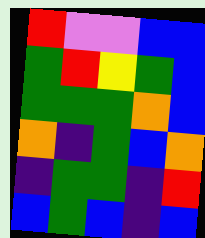[["red", "violet", "violet", "blue", "blue"], ["green", "red", "yellow", "green", "blue"], ["green", "green", "green", "orange", "blue"], ["orange", "indigo", "green", "blue", "orange"], ["indigo", "green", "green", "indigo", "red"], ["blue", "green", "blue", "indigo", "blue"]]